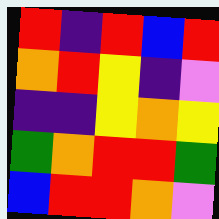[["red", "indigo", "red", "blue", "red"], ["orange", "red", "yellow", "indigo", "violet"], ["indigo", "indigo", "yellow", "orange", "yellow"], ["green", "orange", "red", "red", "green"], ["blue", "red", "red", "orange", "violet"]]